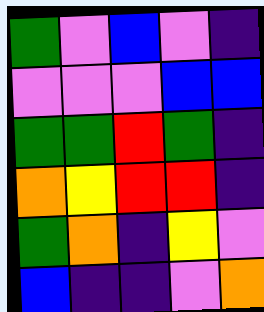[["green", "violet", "blue", "violet", "indigo"], ["violet", "violet", "violet", "blue", "blue"], ["green", "green", "red", "green", "indigo"], ["orange", "yellow", "red", "red", "indigo"], ["green", "orange", "indigo", "yellow", "violet"], ["blue", "indigo", "indigo", "violet", "orange"]]